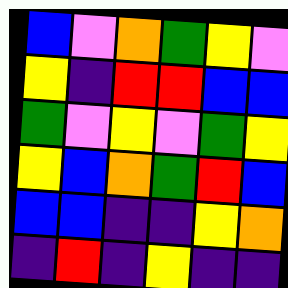[["blue", "violet", "orange", "green", "yellow", "violet"], ["yellow", "indigo", "red", "red", "blue", "blue"], ["green", "violet", "yellow", "violet", "green", "yellow"], ["yellow", "blue", "orange", "green", "red", "blue"], ["blue", "blue", "indigo", "indigo", "yellow", "orange"], ["indigo", "red", "indigo", "yellow", "indigo", "indigo"]]